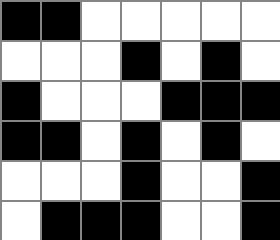[["black", "black", "white", "white", "white", "white", "white"], ["white", "white", "white", "black", "white", "black", "white"], ["black", "white", "white", "white", "black", "black", "black"], ["black", "black", "white", "black", "white", "black", "white"], ["white", "white", "white", "black", "white", "white", "black"], ["white", "black", "black", "black", "white", "white", "black"]]